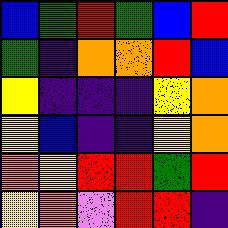[["blue", "green", "red", "green", "blue", "red"], ["green", "indigo", "orange", "orange", "red", "blue"], ["yellow", "indigo", "indigo", "indigo", "yellow", "orange"], ["yellow", "blue", "indigo", "indigo", "yellow", "orange"], ["orange", "yellow", "red", "red", "green", "red"], ["yellow", "orange", "violet", "red", "red", "indigo"]]